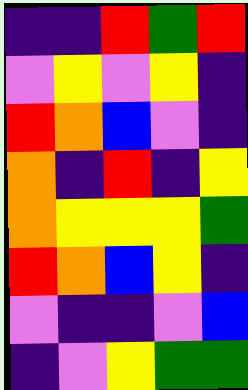[["indigo", "indigo", "red", "green", "red"], ["violet", "yellow", "violet", "yellow", "indigo"], ["red", "orange", "blue", "violet", "indigo"], ["orange", "indigo", "red", "indigo", "yellow"], ["orange", "yellow", "yellow", "yellow", "green"], ["red", "orange", "blue", "yellow", "indigo"], ["violet", "indigo", "indigo", "violet", "blue"], ["indigo", "violet", "yellow", "green", "green"]]